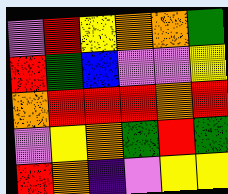[["violet", "red", "yellow", "orange", "orange", "green"], ["red", "green", "blue", "violet", "violet", "yellow"], ["orange", "red", "red", "red", "orange", "red"], ["violet", "yellow", "orange", "green", "red", "green"], ["red", "orange", "indigo", "violet", "yellow", "yellow"]]